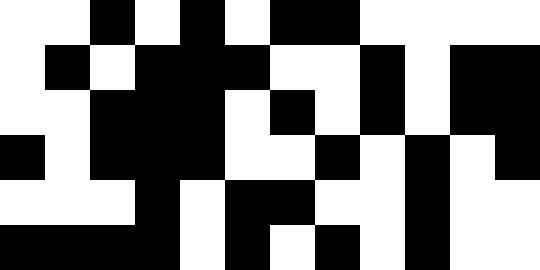[["white", "white", "black", "white", "black", "white", "black", "black", "white", "white", "white", "white"], ["white", "black", "white", "black", "black", "black", "white", "white", "black", "white", "black", "black"], ["white", "white", "black", "black", "black", "white", "black", "white", "black", "white", "black", "black"], ["black", "white", "black", "black", "black", "white", "white", "black", "white", "black", "white", "black"], ["white", "white", "white", "black", "white", "black", "black", "white", "white", "black", "white", "white"], ["black", "black", "black", "black", "white", "black", "white", "black", "white", "black", "white", "white"]]